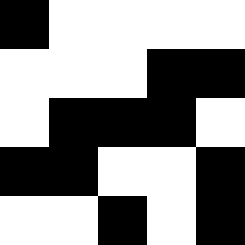[["black", "white", "white", "white", "white"], ["white", "white", "white", "black", "black"], ["white", "black", "black", "black", "white"], ["black", "black", "white", "white", "black"], ["white", "white", "black", "white", "black"]]